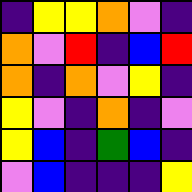[["indigo", "yellow", "yellow", "orange", "violet", "indigo"], ["orange", "violet", "red", "indigo", "blue", "red"], ["orange", "indigo", "orange", "violet", "yellow", "indigo"], ["yellow", "violet", "indigo", "orange", "indigo", "violet"], ["yellow", "blue", "indigo", "green", "blue", "indigo"], ["violet", "blue", "indigo", "indigo", "indigo", "yellow"]]